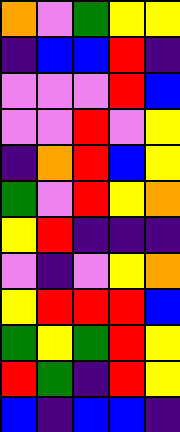[["orange", "violet", "green", "yellow", "yellow"], ["indigo", "blue", "blue", "red", "indigo"], ["violet", "violet", "violet", "red", "blue"], ["violet", "violet", "red", "violet", "yellow"], ["indigo", "orange", "red", "blue", "yellow"], ["green", "violet", "red", "yellow", "orange"], ["yellow", "red", "indigo", "indigo", "indigo"], ["violet", "indigo", "violet", "yellow", "orange"], ["yellow", "red", "red", "red", "blue"], ["green", "yellow", "green", "red", "yellow"], ["red", "green", "indigo", "red", "yellow"], ["blue", "indigo", "blue", "blue", "indigo"]]